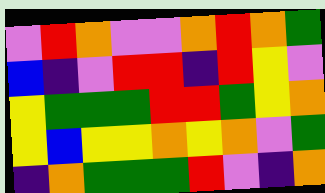[["violet", "red", "orange", "violet", "violet", "orange", "red", "orange", "green"], ["blue", "indigo", "violet", "red", "red", "indigo", "red", "yellow", "violet"], ["yellow", "green", "green", "green", "red", "red", "green", "yellow", "orange"], ["yellow", "blue", "yellow", "yellow", "orange", "yellow", "orange", "violet", "green"], ["indigo", "orange", "green", "green", "green", "red", "violet", "indigo", "orange"]]